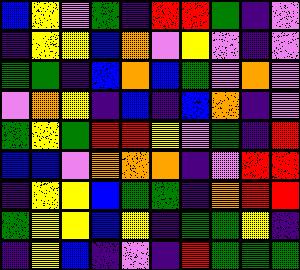[["blue", "yellow", "violet", "green", "indigo", "red", "red", "green", "indigo", "violet"], ["indigo", "yellow", "yellow", "blue", "orange", "violet", "yellow", "violet", "indigo", "violet"], ["green", "green", "indigo", "blue", "orange", "blue", "green", "violet", "orange", "violet"], ["violet", "orange", "yellow", "indigo", "blue", "indigo", "blue", "orange", "indigo", "violet"], ["green", "yellow", "green", "red", "red", "yellow", "violet", "green", "indigo", "red"], ["blue", "blue", "violet", "orange", "orange", "orange", "indigo", "violet", "red", "red"], ["indigo", "yellow", "yellow", "blue", "green", "green", "indigo", "orange", "red", "red"], ["green", "yellow", "yellow", "blue", "yellow", "indigo", "green", "green", "yellow", "indigo"], ["indigo", "yellow", "blue", "indigo", "violet", "indigo", "red", "green", "green", "green"]]